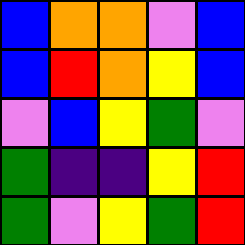[["blue", "orange", "orange", "violet", "blue"], ["blue", "red", "orange", "yellow", "blue"], ["violet", "blue", "yellow", "green", "violet"], ["green", "indigo", "indigo", "yellow", "red"], ["green", "violet", "yellow", "green", "red"]]